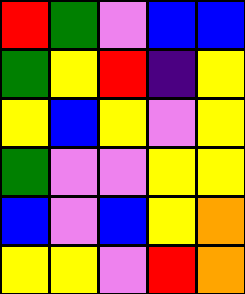[["red", "green", "violet", "blue", "blue"], ["green", "yellow", "red", "indigo", "yellow"], ["yellow", "blue", "yellow", "violet", "yellow"], ["green", "violet", "violet", "yellow", "yellow"], ["blue", "violet", "blue", "yellow", "orange"], ["yellow", "yellow", "violet", "red", "orange"]]